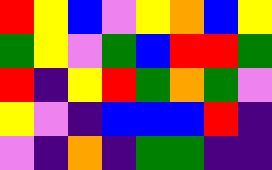[["red", "yellow", "blue", "violet", "yellow", "orange", "blue", "yellow"], ["green", "yellow", "violet", "green", "blue", "red", "red", "green"], ["red", "indigo", "yellow", "red", "green", "orange", "green", "violet"], ["yellow", "violet", "indigo", "blue", "blue", "blue", "red", "indigo"], ["violet", "indigo", "orange", "indigo", "green", "green", "indigo", "indigo"]]